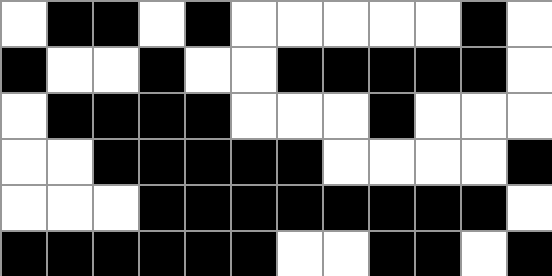[["white", "black", "black", "white", "black", "white", "white", "white", "white", "white", "black", "white"], ["black", "white", "white", "black", "white", "white", "black", "black", "black", "black", "black", "white"], ["white", "black", "black", "black", "black", "white", "white", "white", "black", "white", "white", "white"], ["white", "white", "black", "black", "black", "black", "black", "white", "white", "white", "white", "black"], ["white", "white", "white", "black", "black", "black", "black", "black", "black", "black", "black", "white"], ["black", "black", "black", "black", "black", "black", "white", "white", "black", "black", "white", "black"]]